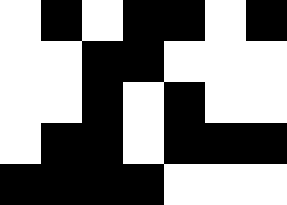[["white", "black", "white", "black", "black", "white", "black"], ["white", "white", "black", "black", "white", "white", "white"], ["white", "white", "black", "white", "black", "white", "white"], ["white", "black", "black", "white", "black", "black", "black"], ["black", "black", "black", "black", "white", "white", "white"]]